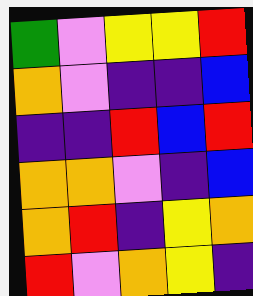[["green", "violet", "yellow", "yellow", "red"], ["orange", "violet", "indigo", "indigo", "blue"], ["indigo", "indigo", "red", "blue", "red"], ["orange", "orange", "violet", "indigo", "blue"], ["orange", "red", "indigo", "yellow", "orange"], ["red", "violet", "orange", "yellow", "indigo"]]